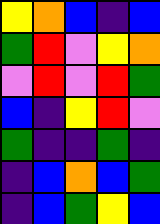[["yellow", "orange", "blue", "indigo", "blue"], ["green", "red", "violet", "yellow", "orange"], ["violet", "red", "violet", "red", "green"], ["blue", "indigo", "yellow", "red", "violet"], ["green", "indigo", "indigo", "green", "indigo"], ["indigo", "blue", "orange", "blue", "green"], ["indigo", "blue", "green", "yellow", "blue"]]